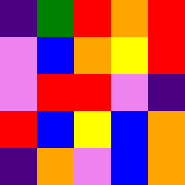[["indigo", "green", "red", "orange", "red"], ["violet", "blue", "orange", "yellow", "red"], ["violet", "red", "red", "violet", "indigo"], ["red", "blue", "yellow", "blue", "orange"], ["indigo", "orange", "violet", "blue", "orange"]]